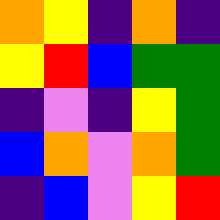[["orange", "yellow", "indigo", "orange", "indigo"], ["yellow", "red", "blue", "green", "green"], ["indigo", "violet", "indigo", "yellow", "green"], ["blue", "orange", "violet", "orange", "green"], ["indigo", "blue", "violet", "yellow", "red"]]